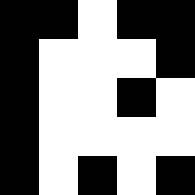[["black", "black", "white", "black", "black"], ["black", "white", "white", "white", "black"], ["black", "white", "white", "black", "white"], ["black", "white", "white", "white", "white"], ["black", "white", "black", "white", "black"]]